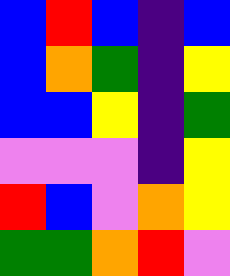[["blue", "red", "blue", "indigo", "blue"], ["blue", "orange", "green", "indigo", "yellow"], ["blue", "blue", "yellow", "indigo", "green"], ["violet", "violet", "violet", "indigo", "yellow"], ["red", "blue", "violet", "orange", "yellow"], ["green", "green", "orange", "red", "violet"]]